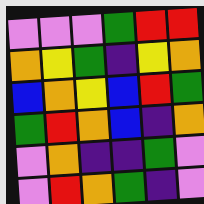[["violet", "violet", "violet", "green", "red", "red"], ["orange", "yellow", "green", "indigo", "yellow", "orange"], ["blue", "orange", "yellow", "blue", "red", "green"], ["green", "red", "orange", "blue", "indigo", "orange"], ["violet", "orange", "indigo", "indigo", "green", "violet"], ["violet", "red", "orange", "green", "indigo", "violet"]]